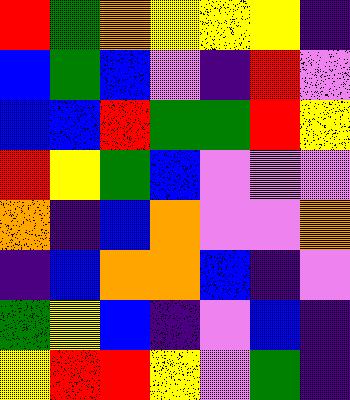[["red", "green", "orange", "yellow", "yellow", "yellow", "indigo"], ["blue", "green", "blue", "violet", "indigo", "red", "violet"], ["blue", "blue", "red", "green", "green", "red", "yellow"], ["red", "yellow", "green", "blue", "violet", "violet", "violet"], ["orange", "indigo", "blue", "orange", "violet", "violet", "orange"], ["indigo", "blue", "orange", "orange", "blue", "indigo", "violet"], ["green", "yellow", "blue", "indigo", "violet", "blue", "indigo"], ["yellow", "red", "red", "yellow", "violet", "green", "indigo"]]